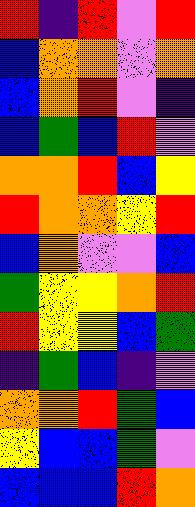[["red", "indigo", "red", "violet", "red"], ["blue", "orange", "orange", "violet", "orange"], ["blue", "orange", "red", "violet", "indigo"], ["blue", "green", "blue", "red", "violet"], ["orange", "orange", "red", "blue", "yellow"], ["red", "orange", "orange", "yellow", "red"], ["blue", "orange", "violet", "violet", "blue"], ["green", "yellow", "yellow", "orange", "red"], ["red", "yellow", "yellow", "blue", "green"], ["indigo", "green", "blue", "indigo", "violet"], ["orange", "orange", "red", "green", "blue"], ["yellow", "blue", "blue", "green", "violet"], ["blue", "blue", "blue", "red", "orange"]]